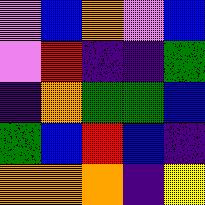[["violet", "blue", "orange", "violet", "blue"], ["violet", "red", "indigo", "indigo", "green"], ["indigo", "orange", "green", "green", "blue"], ["green", "blue", "red", "blue", "indigo"], ["orange", "orange", "orange", "indigo", "yellow"]]